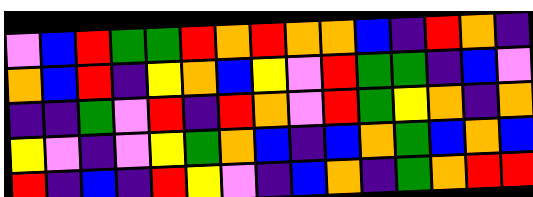[["violet", "blue", "red", "green", "green", "red", "orange", "red", "orange", "orange", "blue", "indigo", "red", "orange", "indigo"], ["orange", "blue", "red", "indigo", "yellow", "orange", "blue", "yellow", "violet", "red", "green", "green", "indigo", "blue", "violet"], ["indigo", "indigo", "green", "violet", "red", "indigo", "red", "orange", "violet", "red", "green", "yellow", "orange", "indigo", "orange"], ["yellow", "violet", "indigo", "violet", "yellow", "green", "orange", "blue", "indigo", "blue", "orange", "green", "blue", "orange", "blue"], ["red", "indigo", "blue", "indigo", "red", "yellow", "violet", "indigo", "blue", "orange", "indigo", "green", "orange", "red", "red"]]